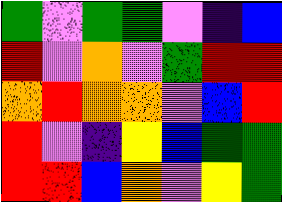[["green", "violet", "green", "green", "violet", "indigo", "blue"], ["red", "violet", "orange", "violet", "green", "red", "red"], ["orange", "red", "orange", "orange", "violet", "blue", "red"], ["red", "violet", "indigo", "yellow", "blue", "green", "green"], ["red", "red", "blue", "orange", "violet", "yellow", "green"]]